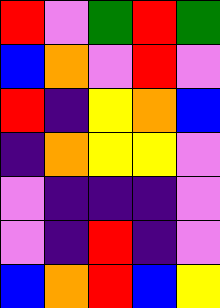[["red", "violet", "green", "red", "green"], ["blue", "orange", "violet", "red", "violet"], ["red", "indigo", "yellow", "orange", "blue"], ["indigo", "orange", "yellow", "yellow", "violet"], ["violet", "indigo", "indigo", "indigo", "violet"], ["violet", "indigo", "red", "indigo", "violet"], ["blue", "orange", "red", "blue", "yellow"]]